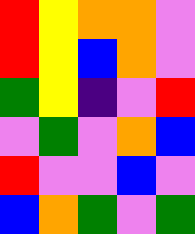[["red", "yellow", "orange", "orange", "violet"], ["red", "yellow", "blue", "orange", "violet"], ["green", "yellow", "indigo", "violet", "red"], ["violet", "green", "violet", "orange", "blue"], ["red", "violet", "violet", "blue", "violet"], ["blue", "orange", "green", "violet", "green"]]